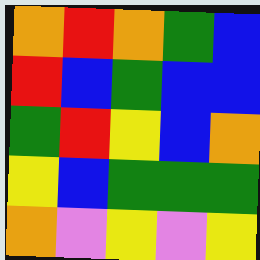[["orange", "red", "orange", "green", "blue"], ["red", "blue", "green", "blue", "blue"], ["green", "red", "yellow", "blue", "orange"], ["yellow", "blue", "green", "green", "green"], ["orange", "violet", "yellow", "violet", "yellow"]]